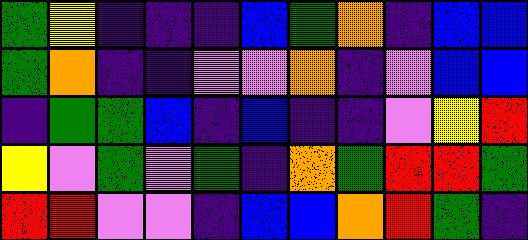[["green", "yellow", "indigo", "indigo", "indigo", "blue", "green", "orange", "indigo", "blue", "blue"], ["green", "orange", "indigo", "indigo", "violet", "violet", "orange", "indigo", "violet", "blue", "blue"], ["indigo", "green", "green", "blue", "indigo", "blue", "indigo", "indigo", "violet", "yellow", "red"], ["yellow", "violet", "green", "violet", "green", "indigo", "orange", "green", "red", "red", "green"], ["red", "red", "violet", "violet", "indigo", "blue", "blue", "orange", "red", "green", "indigo"]]